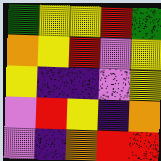[["green", "yellow", "yellow", "red", "green"], ["orange", "yellow", "red", "violet", "yellow"], ["yellow", "indigo", "indigo", "violet", "yellow"], ["violet", "red", "yellow", "indigo", "orange"], ["violet", "indigo", "orange", "red", "red"]]